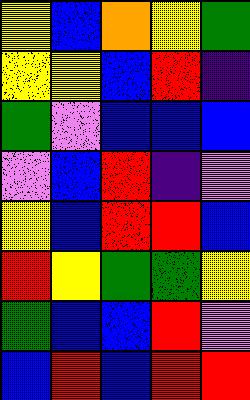[["yellow", "blue", "orange", "yellow", "green"], ["yellow", "yellow", "blue", "red", "indigo"], ["green", "violet", "blue", "blue", "blue"], ["violet", "blue", "red", "indigo", "violet"], ["yellow", "blue", "red", "red", "blue"], ["red", "yellow", "green", "green", "yellow"], ["green", "blue", "blue", "red", "violet"], ["blue", "red", "blue", "red", "red"]]